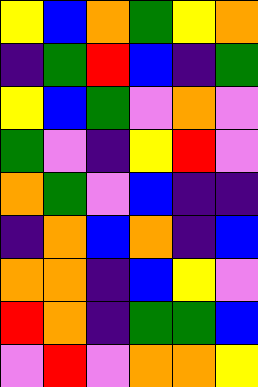[["yellow", "blue", "orange", "green", "yellow", "orange"], ["indigo", "green", "red", "blue", "indigo", "green"], ["yellow", "blue", "green", "violet", "orange", "violet"], ["green", "violet", "indigo", "yellow", "red", "violet"], ["orange", "green", "violet", "blue", "indigo", "indigo"], ["indigo", "orange", "blue", "orange", "indigo", "blue"], ["orange", "orange", "indigo", "blue", "yellow", "violet"], ["red", "orange", "indigo", "green", "green", "blue"], ["violet", "red", "violet", "orange", "orange", "yellow"]]